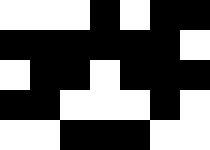[["white", "white", "white", "black", "white", "black", "black"], ["black", "black", "black", "black", "black", "black", "white"], ["white", "black", "black", "white", "black", "black", "black"], ["black", "black", "white", "white", "white", "black", "white"], ["white", "white", "black", "black", "black", "white", "white"]]